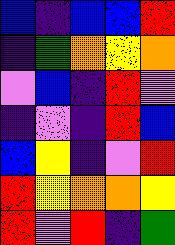[["blue", "indigo", "blue", "blue", "red"], ["indigo", "green", "orange", "yellow", "orange"], ["violet", "blue", "indigo", "red", "violet"], ["indigo", "violet", "indigo", "red", "blue"], ["blue", "yellow", "indigo", "violet", "red"], ["red", "yellow", "orange", "orange", "yellow"], ["red", "violet", "red", "indigo", "green"]]